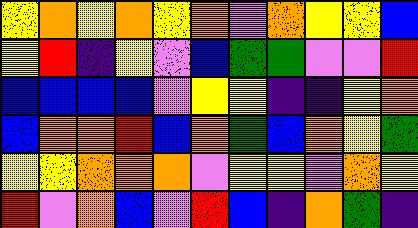[["yellow", "orange", "yellow", "orange", "yellow", "orange", "violet", "orange", "yellow", "yellow", "blue"], ["yellow", "red", "indigo", "yellow", "violet", "blue", "green", "green", "violet", "violet", "red"], ["blue", "blue", "blue", "blue", "violet", "yellow", "yellow", "indigo", "indigo", "yellow", "orange"], ["blue", "orange", "orange", "red", "blue", "orange", "green", "blue", "orange", "yellow", "green"], ["yellow", "yellow", "orange", "orange", "orange", "violet", "yellow", "yellow", "violet", "orange", "yellow"], ["red", "violet", "orange", "blue", "violet", "red", "blue", "indigo", "orange", "green", "indigo"]]